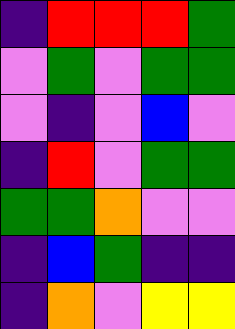[["indigo", "red", "red", "red", "green"], ["violet", "green", "violet", "green", "green"], ["violet", "indigo", "violet", "blue", "violet"], ["indigo", "red", "violet", "green", "green"], ["green", "green", "orange", "violet", "violet"], ["indigo", "blue", "green", "indigo", "indigo"], ["indigo", "orange", "violet", "yellow", "yellow"]]